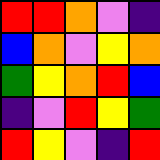[["red", "red", "orange", "violet", "indigo"], ["blue", "orange", "violet", "yellow", "orange"], ["green", "yellow", "orange", "red", "blue"], ["indigo", "violet", "red", "yellow", "green"], ["red", "yellow", "violet", "indigo", "red"]]